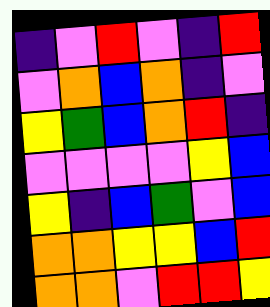[["indigo", "violet", "red", "violet", "indigo", "red"], ["violet", "orange", "blue", "orange", "indigo", "violet"], ["yellow", "green", "blue", "orange", "red", "indigo"], ["violet", "violet", "violet", "violet", "yellow", "blue"], ["yellow", "indigo", "blue", "green", "violet", "blue"], ["orange", "orange", "yellow", "yellow", "blue", "red"], ["orange", "orange", "violet", "red", "red", "yellow"]]